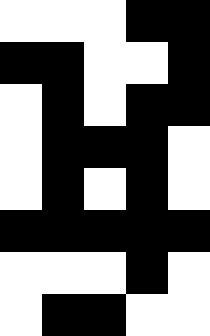[["white", "white", "white", "black", "black"], ["black", "black", "white", "white", "black"], ["white", "black", "white", "black", "black"], ["white", "black", "black", "black", "white"], ["white", "black", "white", "black", "white"], ["black", "black", "black", "black", "black"], ["white", "white", "white", "black", "white"], ["white", "black", "black", "white", "white"]]